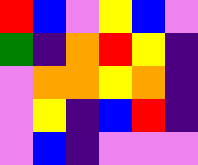[["red", "blue", "violet", "yellow", "blue", "violet"], ["green", "indigo", "orange", "red", "yellow", "indigo"], ["violet", "orange", "orange", "yellow", "orange", "indigo"], ["violet", "yellow", "indigo", "blue", "red", "indigo"], ["violet", "blue", "indigo", "violet", "violet", "violet"]]